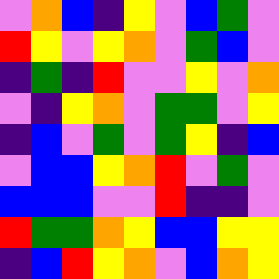[["violet", "orange", "blue", "indigo", "yellow", "violet", "blue", "green", "violet"], ["red", "yellow", "violet", "yellow", "orange", "violet", "green", "blue", "violet"], ["indigo", "green", "indigo", "red", "violet", "violet", "yellow", "violet", "orange"], ["violet", "indigo", "yellow", "orange", "violet", "green", "green", "violet", "yellow"], ["indigo", "blue", "violet", "green", "violet", "green", "yellow", "indigo", "blue"], ["violet", "blue", "blue", "yellow", "orange", "red", "violet", "green", "violet"], ["blue", "blue", "blue", "violet", "violet", "red", "indigo", "indigo", "violet"], ["red", "green", "green", "orange", "yellow", "blue", "blue", "yellow", "yellow"], ["indigo", "blue", "red", "yellow", "orange", "violet", "blue", "orange", "yellow"]]